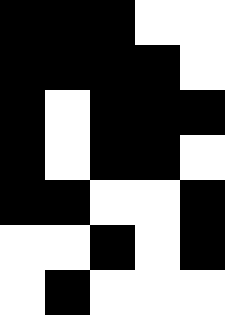[["black", "black", "black", "white", "white"], ["black", "black", "black", "black", "white"], ["black", "white", "black", "black", "black"], ["black", "white", "black", "black", "white"], ["black", "black", "white", "white", "black"], ["white", "white", "black", "white", "black"], ["white", "black", "white", "white", "white"]]